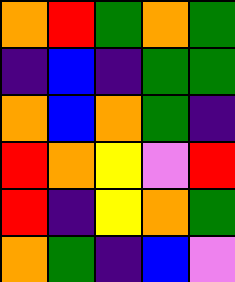[["orange", "red", "green", "orange", "green"], ["indigo", "blue", "indigo", "green", "green"], ["orange", "blue", "orange", "green", "indigo"], ["red", "orange", "yellow", "violet", "red"], ["red", "indigo", "yellow", "orange", "green"], ["orange", "green", "indigo", "blue", "violet"]]